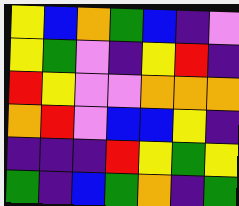[["yellow", "blue", "orange", "green", "blue", "indigo", "violet"], ["yellow", "green", "violet", "indigo", "yellow", "red", "indigo"], ["red", "yellow", "violet", "violet", "orange", "orange", "orange"], ["orange", "red", "violet", "blue", "blue", "yellow", "indigo"], ["indigo", "indigo", "indigo", "red", "yellow", "green", "yellow"], ["green", "indigo", "blue", "green", "orange", "indigo", "green"]]